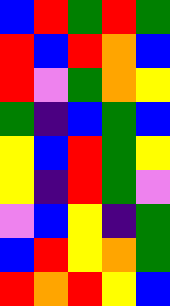[["blue", "red", "green", "red", "green"], ["red", "blue", "red", "orange", "blue"], ["red", "violet", "green", "orange", "yellow"], ["green", "indigo", "blue", "green", "blue"], ["yellow", "blue", "red", "green", "yellow"], ["yellow", "indigo", "red", "green", "violet"], ["violet", "blue", "yellow", "indigo", "green"], ["blue", "red", "yellow", "orange", "green"], ["red", "orange", "red", "yellow", "blue"]]